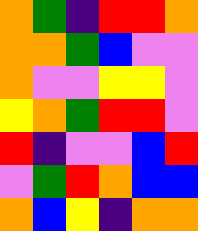[["orange", "green", "indigo", "red", "red", "orange"], ["orange", "orange", "green", "blue", "violet", "violet"], ["orange", "violet", "violet", "yellow", "yellow", "violet"], ["yellow", "orange", "green", "red", "red", "violet"], ["red", "indigo", "violet", "violet", "blue", "red"], ["violet", "green", "red", "orange", "blue", "blue"], ["orange", "blue", "yellow", "indigo", "orange", "orange"]]